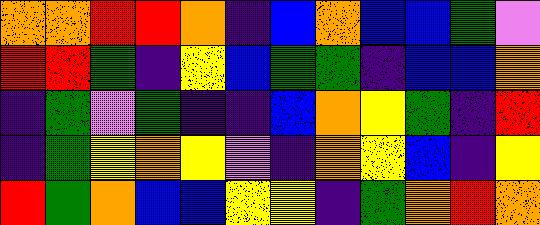[["orange", "orange", "red", "red", "orange", "indigo", "blue", "orange", "blue", "blue", "green", "violet"], ["red", "red", "green", "indigo", "yellow", "blue", "green", "green", "indigo", "blue", "blue", "orange"], ["indigo", "green", "violet", "green", "indigo", "indigo", "blue", "orange", "yellow", "green", "indigo", "red"], ["indigo", "green", "yellow", "orange", "yellow", "violet", "indigo", "orange", "yellow", "blue", "indigo", "yellow"], ["red", "green", "orange", "blue", "blue", "yellow", "yellow", "indigo", "green", "orange", "red", "orange"]]